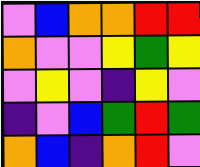[["violet", "blue", "orange", "orange", "red", "red"], ["orange", "violet", "violet", "yellow", "green", "yellow"], ["violet", "yellow", "violet", "indigo", "yellow", "violet"], ["indigo", "violet", "blue", "green", "red", "green"], ["orange", "blue", "indigo", "orange", "red", "violet"]]